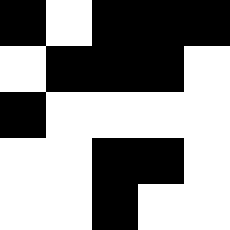[["black", "white", "black", "black", "black"], ["white", "black", "black", "black", "white"], ["black", "white", "white", "white", "white"], ["white", "white", "black", "black", "white"], ["white", "white", "black", "white", "white"]]